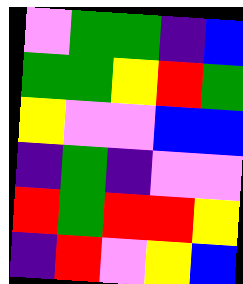[["violet", "green", "green", "indigo", "blue"], ["green", "green", "yellow", "red", "green"], ["yellow", "violet", "violet", "blue", "blue"], ["indigo", "green", "indigo", "violet", "violet"], ["red", "green", "red", "red", "yellow"], ["indigo", "red", "violet", "yellow", "blue"]]